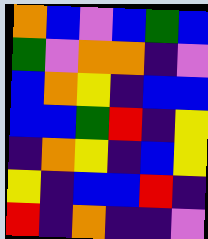[["orange", "blue", "violet", "blue", "green", "blue"], ["green", "violet", "orange", "orange", "indigo", "violet"], ["blue", "orange", "yellow", "indigo", "blue", "blue"], ["blue", "blue", "green", "red", "indigo", "yellow"], ["indigo", "orange", "yellow", "indigo", "blue", "yellow"], ["yellow", "indigo", "blue", "blue", "red", "indigo"], ["red", "indigo", "orange", "indigo", "indigo", "violet"]]